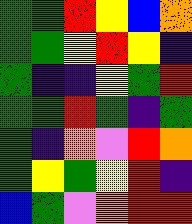[["green", "green", "red", "yellow", "blue", "orange"], ["green", "green", "yellow", "red", "yellow", "indigo"], ["green", "indigo", "indigo", "yellow", "green", "red"], ["green", "green", "red", "green", "indigo", "green"], ["green", "indigo", "orange", "violet", "red", "orange"], ["green", "yellow", "green", "yellow", "red", "indigo"], ["blue", "green", "violet", "orange", "red", "red"]]